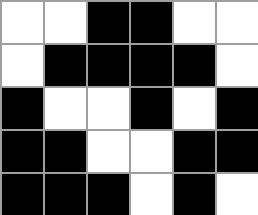[["white", "white", "black", "black", "white", "white"], ["white", "black", "black", "black", "black", "white"], ["black", "white", "white", "black", "white", "black"], ["black", "black", "white", "white", "black", "black"], ["black", "black", "black", "white", "black", "white"]]